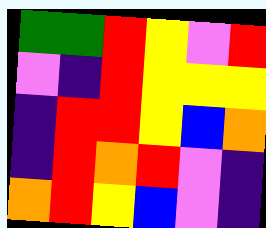[["green", "green", "red", "yellow", "violet", "red"], ["violet", "indigo", "red", "yellow", "yellow", "yellow"], ["indigo", "red", "red", "yellow", "blue", "orange"], ["indigo", "red", "orange", "red", "violet", "indigo"], ["orange", "red", "yellow", "blue", "violet", "indigo"]]